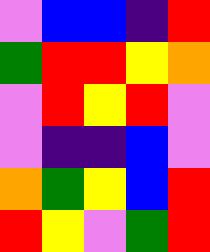[["violet", "blue", "blue", "indigo", "red"], ["green", "red", "red", "yellow", "orange"], ["violet", "red", "yellow", "red", "violet"], ["violet", "indigo", "indigo", "blue", "violet"], ["orange", "green", "yellow", "blue", "red"], ["red", "yellow", "violet", "green", "red"]]